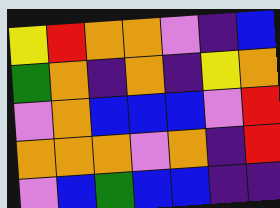[["yellow", "red", "orange", "orange", "violet", "indigo", "blue"], ["green", "orange", "indigo", "orange", "indigo", "yellow", "orange"], ["violet", "orange", "blue", "blue", "blue", "violet", "red"], ["orange", "orange", "orange", "violet", "orange", "indigo", "red"], ["violet", "blue", "green", "blue", "blue", "indigo", "indigo"]]